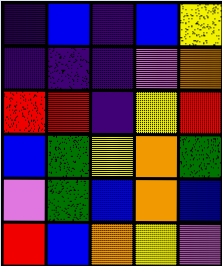[["indigo", "blue", "indigo", "blue", "yellow"], ["indigo", "indigo", "indigo", "violet", "orange"], ["red", "red", "indigo", "yellow", "red"], ["blue", "green", "yellow", "orange", "green"], ["violet", "green", "blue", "orange", "blue"], ["red", "blue", "orange", "yellow", "violet"]]